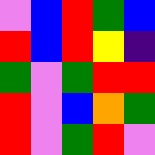[["violet", "blue", "red", "green", "blue"], ["red", "blue", "red", "yellow", "indigo"], ["green", "violet", "green", "red", "red"], ["red", "violet", "blue", "orange", "green"], ["red", "violet", "green", "red", "violet"]]